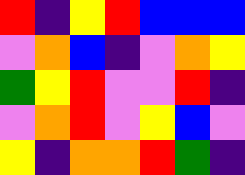[["red", "indigo", "yellow", "red", "blue", "blue", "blue"], ["violet", "orange", "blue", "indigo", "violet", "orange", "yellow"], ["green", "yellow", "red", "violet", "violet", "red", "indigo"], ["violet", "orange", "red", "violet", "yellow", "blue", "violet"], ["yellow", "indigo", "orange", "orange", "red", "green", "indigo"]]